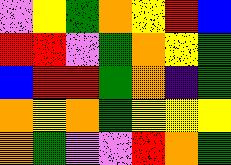[["violet", "yellow", "green", "orange", "yellow", "red", "blue"], ["red", "red", "violet", "green", "orange", "yellow", "green"], ["blue", "red", "red", "green", "orange", "indigo", "green"], ["orange", "yellow", "orange", "green", "yellow", "yellow", "yellow"], ["orange", "green", "violet", "violet", "red", "orange", "green"]]